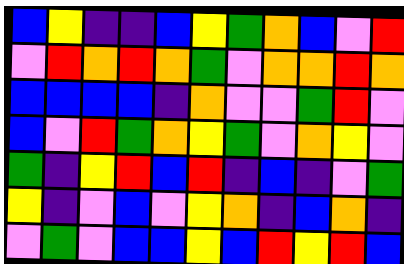[["blue", "yellow", "indigo", "indigo", "blue", "yellow", "green", "orange", "blue", "violet", "red"], ["violet", "red", "orange", "red", "orange", "green", "violet", "orange", "orange", "red", "orange"], ["blue", "blue", "blue", "blue", "indigo", "orange", "violet", "violet", "green", "red", "violet"], ["blue", "violet", "red", "green", "orange", "yellow", "green", "violet", "orange", "yellow", "violet"], ["green", "indigo", "yellow", "red", "blue", "red", "indigo", "blue", "indigo", "violet", "green"], ["yellow", "indigo", "violet", "blue", "violet", "yellow", "orange", "indigo", "blue", "orange", "indigo"], ["violet", "green", "violet", "blue", "blue", "yellow", "blue", "red", "yellow", "red", "blue"]]